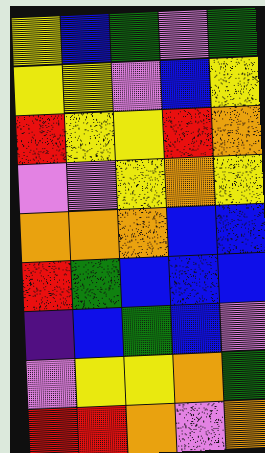[["yellow", "blue", "green", "violet", "green"], ["yellow", "yellow", "violet", "blue", "yellow"], ["red", "yellow", "yellow", "red", "orange"], ["violet", "violet", "yellow", "orange", "yellow"], ["orange", "orange", "orange", "blue", "blue"], ["red", "green", "blue", "blue", "blue"], ["indigo", "blue", "green", "blue", "violet"], ["violet", "yellow", "yellow", "orange", "green"], ["red", "red", "orange", "violet", "orange"]]